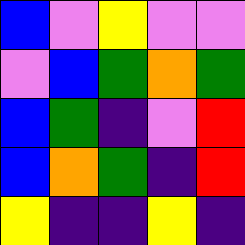[["blue", "violet", "yellow", "violet", "violet"], ["violet", "blue", "green", "orange", "green"], ["blue", "green", "indigo", "violet", "red"], ["blue", "orange", "green", "indigo", "red"], ["yellow", "indigo", "indigo", "yellow", "indigo"]]